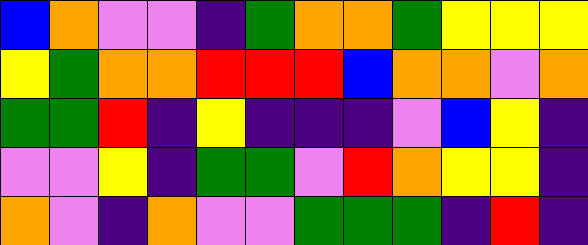[["blue", "orange", "violet", "violet", "indigo", "green", "orange", "orange", "green", "yellow", "yellow", "yellow"], ["yellow", "green", "orange", "orange", "red", "red", "red", "blue", "orange", "orange", "violet", "orange"], ["green", "green", "red", "indigo", "yellow", "indigo", "indigo", "indigo", "violet", "blue", "yellow", "indigo"], ["violet", "violet", "yellow", "indigo", "green", "green", "violet", "red", "orange", "yellow", "yellow", "indigo"], ["orange", "violet", "indigo", "orange", "violet", "violet", "green", "green", "green", "indigo", "red", "indigo"]]